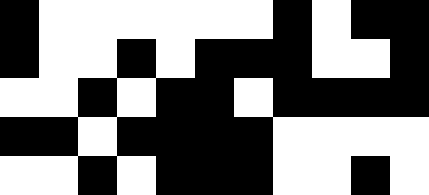[["black", "white", "white", "white", "white", "white", "white", "black", "white", "black", "black"], ["black", "white", "white", "black", "white", "black", "black", "black", "white", "white", "black"], ["white", "white", "black", "white", "black", "black", "white", "black", "black", "black", "black"], ["black", "black", "white", "black", "black", "black", "black", "white", "white", "white", "white"], ["white", "white", "black", "white", "black", "black", "black", "white", "white", "black", "white"]]